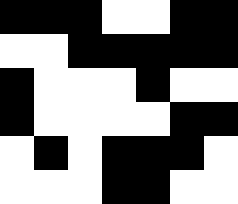[["black", "black", "black", "white", "white", "black", "black"], ["white", "white", "black", "black", "black", "black", "black"], ["black", "white", "white", "white", "black", "white", "white"], ["black", "white", "white", "white", "white", "black", "black"], ["white", "black", "white", "black", "black", "black", "white"], ["white", "white", "white", "black", "black", "white", "white"]]